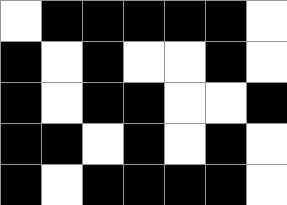[["white", "black", "black", "black", "black", "black", "white"], ["black", "white", "black", "white", "white", "black", "white"], ["black", "white", "black", "black", "white", "white", "black"], ["black", "black", "white", "black", "white", "black", "white"], ["black", "white", "black", "black", "black", "black", "white"]]